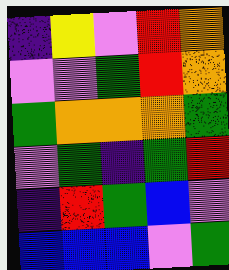[["indigo", "yellow", "violet", "red", "orange"], ["violet", "violet", "green", "red", "orange"], ["green", "orange", "orange", "orange", "green"], ["violet", "green", "indigo", "green", "red"], ["indigo", "red", "green", "blue", "violet"], ["blue", "blue", "blue", "violet", "green"]]